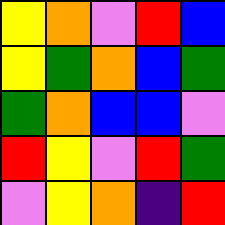[["yellow", "orange", "violet", "red", "blue"], ["yellow", "green", "orange", "blue", "green"], ["green", "orange", "blue", "blue", "violet"], ["red", "yellow", "violet", "red", "green"], ["violet", "yellow", "orange", "indigo", "red"]]